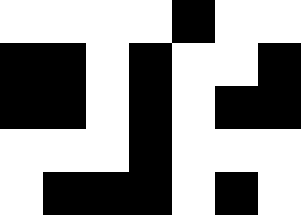[["white", "white", "white", "white", "black", "white", "white"], ["black", "black", "white", "black", "white", "white", "black"], ["black", "black", "white", "black", "white", "black", "black"], ["white", "white", "white", "black", "white", "white", "white"], ["white", "black", "black", "black", "white", "black", "white"]]